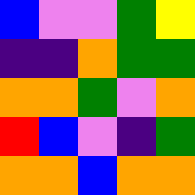[["blue", "violet", "violet", "green", "yellow"], ["indigo", "indigo", "orange", "green", "green"], ["orange", "orange", "green", "violet", "orange"], ["red", "blue", "violet", "indigo", "green"], ["orange", "orange", "blue", "orange", "orange"]]